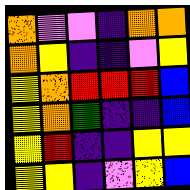[["orange", "violet", "violet", "indigo", "orange", "orange"], ["orange", "yellow", "indigo", "indigo", "violet", "yellow"], ["yellow", "orange", "red", "red", "red", "blue"], ["yellow", "orange", "green", "indigo", "indigo", "blue"], ["yellow", "red", "indigo", "indigo", "yellow", "yellow"], ["yellow", "yellow", "indigo", "violet", "yellow", "blue"]]